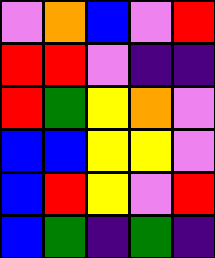[["violet", "orange", "blue", "violet", "red"], ["red", "red", "violet", "indigo", "indigo"], ["red", "green", "yellow", "orange", "violet"], ["blue", "blue", "yellow", "yellow", "violet"], ["blue", "red", "yellow", "violet", "red"], ["blue", "green", "indigo", "green", "indigo"]]